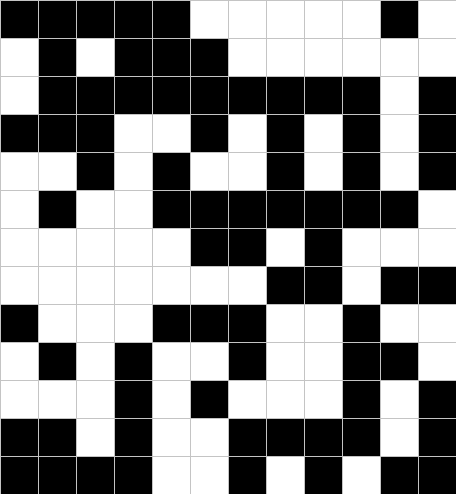[["black", "black", "black", "black", "black", "white", "white", "white", "white", "white", "black", "white"], ["white", "black", "white", "black", "black", "black", "white", "white", "white", "white", "white", "white"], ["white", "black", "black", "black", "black", "black", "black", "black", "black", "black", "white", "black"], ["black", "black", "black", "white", "white", "black", "white", "black", "white", "black", "white", "black"], ["white", "white", "black", "white", "black", "white", "white", "black", "white", "black", "white", "black"], ["white", "black", "white", "white", "black", "black", "black", "black", "black", "black", "black", "white"], ["white", "white", "white", "white", "white", "black", "black", "white", "black", "white", "white", "white"], ["white", "white", "white", "white", "white", "white", "white", "black", "black", "white", "black", "black"], ["black", "white", "white", "white", "black", "black", "black", "white", "white", "black", "white", "white"], ["white", "black", "white", "black", "white", "white", "black", "white", "white", "black", "black", "white"], ["white", "white", "white", "black", "white", "black", "white", "white", "white", "black", "white", "black"], ["black", "black", "white", "black", "white", "white", "black", "black", "black", "black", "white", "black"], ["black", "black", "black", "black", "white", "white", "black", "white", "black", "white", "black", "black"]]